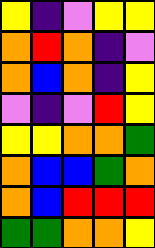[["yellow", "indigo", "violet", "yellow", "yellow"], ["orange", "red", "orange", "indigo", "violet"], ["orange", "blue", "orange", "indigo", "yellow"], ["violet", "indigo", "violet", "red", "yellow"], ["yellow", "yellow", "orange", "orange", "green"], ["orange", "blue", "blue", "green", "orange"], ["orange", "blue", "red", "red", "red"], ["green", "green", "orange", "orange", "yellow"]]